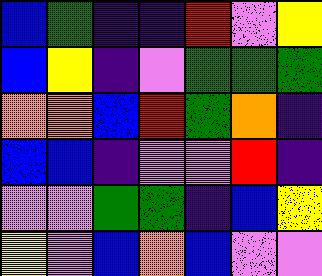[["blue", "green", "indigo", "indigo", "red", "violet", "yellow"], ["blue", "yellow", "indigo", "violet", "green", "green", "green"], ["orange", "orange", "blue", "red", "green", "orange", "indigo"], ["blue", "blue", "indigo", "violet", "violet", "red", "indigo"], ["violet", "violet", "green", "green", "indigo", "blue", "yellow"], ["yellow", "violet", "blue", "orange", "blue", "violet", "violet"]]